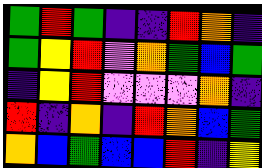[["green", "red", "green", "indigo", "indigo", "red", "orange", "indigo"], ["green", "yellow", "red", "violet", "orange", "green", "blue", "green"], ["indigo", "yellow", "red", "violet", "violet", "violet", "orange", "indigo"], ["red", "indigo", "orange", "indigo", "red", "orange", "blue", "green"], ["orange", "blue", "green", "blue", "blue", "red", "indigo", "yellow"]]